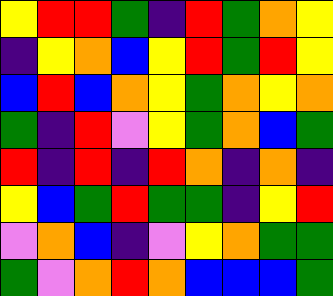[["yellow", "red", "red", "green", "indigo", "red", "green", "orange", "yellow"], ["indigo", "yellow", "orange", "blue", "yellow", "red", "green", "red", "yellow"], ["blue", "red", "blue", "orange", "yellow", "green", "orange", "yellow", "orange"], ["green", "indigo", "red", "violet", "yellow", "green", "orange", "blue", "green"], ["red", "indigo", "red", "indigo", "red", "orange", "indigo", "orange", "indigo"], ["yellow", "blue", "green", "red", "green", "green", "indigo", "yellow", "red"], ["violet", "orange", "blue", "indigo", "violet", "yellow", "orange", "green", "green"], ["green", "violet", "orange", "red", "orange", "blue", "blue", "blue", "green"]]